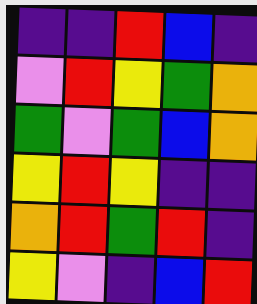[["indigo", "indigo", "red", "blue", "indigo"], ["violet", "red", "yellow", "green", "orange"], ["green", "violet", "green", "blue", "orange"], ["yellow", "red", "yellow", "indigo", "indigo"], ["orange", "red", "green", "red", "indigo"], ["yellow", "violet", "indigo", "blue", "red"]]